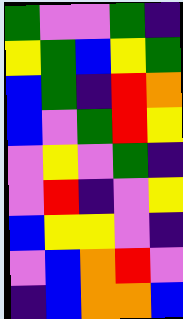[["green", "violet", "violet", "green", "indigo"], ["yellow", "green", "blue", "yellow", "green"], ["blue", "green", "indigo", "red", "orange"], ["blue", "violet", "green", "red", "yellow"], ["violet", "yellow", "violet", "green", "indigo"], ["violet", "red", "indigo", "violet", "yellow"], ["blue", "yellow", "yellow", "violet", "indigo"], ["violet", "blue", "orange", "red", "violet"], ["indigo", "blue", "orange", "orange", "blue"]]